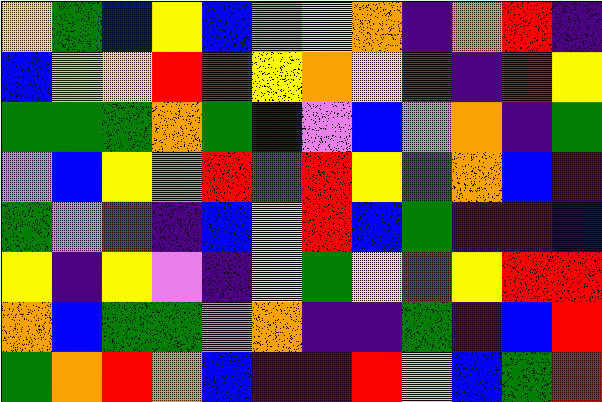[["yellow", "green", "blue", "yellow", "blue", "orange", "yellow", "orange", "indigo", "orange", "red", "indigo"], ["blue", "yellow", "yellow", "red", "red", "yellow", "orange", "yellow", "green", "indigo", "red", "yellow"], ["green", "green", "green", "orange", "green", "indigo", "violet", "blue", "violet", "orange", "indigo", "green"], ["violet", "blue", "yellow", "orange", "red", "green", "red", "yellow", "green", "orange", "blue", "indigo"], ["green", "violet", "red", "indigo", "blue", "yellow", "red", "blue", "green", "indigo", "indigo", "blue"], ["yellow", "indigo", "yellow", "violet", "indigo", "yellow", "green", "yellow", "red", "yellow", "red", "red"], ["orange", "blue", "green", "green", "violet", "orange", "indigo", "indigo", "green", "indigo", "blue", "red"], ["green", "orange", "red", "orange", "blue", "indigo", "indigo", "red", "yellow", "blue", "green", "red"]]